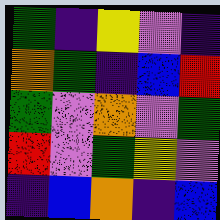[["green", "indigo", "yellow", "violet", "indigo"], ["orange", "green", "indigo", "blue", "red"], ["green", "violet", "orange", "violet", "green"], ["red", "violet", "green", "yellow", "violet"], ["indigo", "blue", "orange", "indigo", "blue"]]